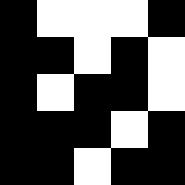[["black", "white", "white", "white", "black"], ["black", "black", "white", "black", "white"], ["black", "white", "black", "black", "white"], ["black", "black", "black", "white", "black"], ["black", "black", "white", "black", "black"]]